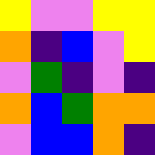[["yellow", "violet", "violet", "yellow", "yellow"], ["orange", "indigo", "blue", "violet", "yellow"], ["violet", "green", "indigo", "violet", "indigo"], ["orange", "blue", "green", "orange", "orange"], ["violet", "blue", "blue", "orange", "indigo"]]